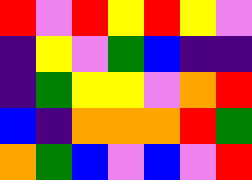[["red", "violet", "red", "yellow", "red", "yellow", "violet"], ["indigo", "yellow", "violet", "green", "blue", "indigo", "indigo"], ["indigo", "green", "yellow", "yellow", "violet", "orange", "red"], ["blue", "indigo", "orange", "orange", "orange", "red", "green"], ["orange", "green", "blue", "violet", "blue", "violet", "red"]]